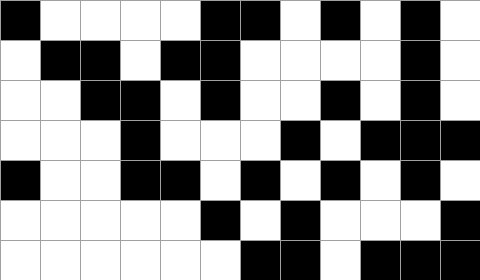[["black", "white", "white", "white", "white", "black", "black", "white", "black", "white", "black", "white"], ["white", "black", "black", "white", "black", "black", "white", "white", "white", "white", "black", "white"], ["white", "white", "black", "black", "white", "black", "white", "white", "black", "white", "black", "white"], ["white", "white", "white", "black", "white", "white", "white", "black", "white", "black", "black", "black"], ["black", "white", "white", "black", "black", "white", "black", "white", "black", "white", "black", "white"], ["white", "white", "white", "white", "white", "black", "white", "black", "white", "white", "white", "black"], ["white", "white", "white", "white", "white", "white", "black", "black", "white", "black", "black", "black"]]